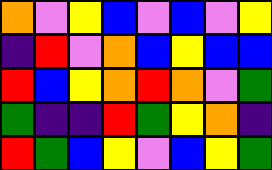[["orange", "violet", "yellow", "blue", "violet", "blue", "violet", "yellow"], ["indigo", "red", "violet", "orange", "blue", "yellow", "blue", "blue"], ["red", "blue", "yellow", "orange", "red", "orange", "violet", "green"], ["green", "indigo", "indigo", "red", "green", "yellow", "orange", "indigo"], ["red", "green", "blue", "yellow", "violet", "blue", "yellow", "green"]]